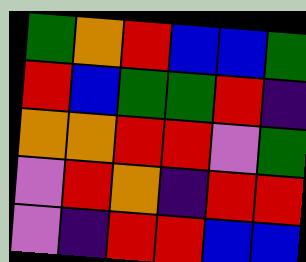[["green", "orange", "red", "blue", "blue", "green"], ["red", "blue", "green", "green", "red", "indigo"], ["orange", "orange", "red", "red", "violet", "green"], ["violet", "red", "orange", "indigo", "red", "red"], ["violet", "indigo", "red", "red", "blue", "blue"]]